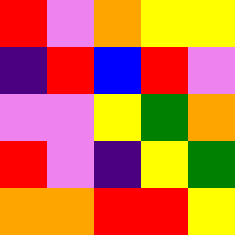[["red", "violet", "orange", "yellow", "yellow"], ["indigo", "red", "blue", "red", "violet"], ["violet", "violet", "yellow", "green", "orange"], ["red", "violet", "indigo", "yellow", "green"], ["orange", "orange", "red", "red", "yellow"]]